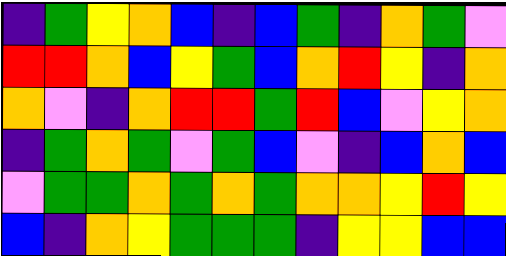[["indigo", "green", "yellow", "orange", "blue", "indigo", "blue", "green", "indigo", "orange", "green", "violet"], ["red", "red", "orange", "blue", "yellow", "green", "blue", "orange", "red", "yellow", "indigo", "orange"], ["orange", "violet", "indigo", "orange", "red", "red", "green", "red", "blue", "violet", "yellow", "orange"], ["indigo", "green", "orange", "green", "violet", "green", "blue", "violet", "indigo", "blue", "orange", "blue"], ["violet", "green", "green", "orange", "green", "orange", "green", "orange", "orange", "yellow", "red", "yellow"], ["blue", "indigo", "orange", "yellow", "green", "green", "green", "indigo", "yellow", "yellow", "blue", "blue"]]